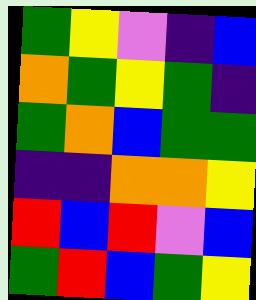[["green", "yellow", "violet", "indigo", "blue"], ["orange", "green", "yellow", "green", "indigo"], ["green", "orange", "blue", "green", "green"], ["indigo", "indigo", "orange", "orange", "yellow"], ["red", "blue", "red", "violet", "blue"], ["green", "red", "blue", "green", "yellow"]]